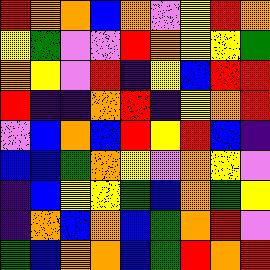[["red", "orange", "orange", "blue", "orange", "violet", "yellow", "red", "orange"], ["yellow", "green", "violet", "violet", "red", "orange", "yellow", "yellow", "green"], ["orange", "yellow", "violet", "red", "indigo", "yellow", "blue", "red", "red"], ["red", "indigo", "indigo", "orange", "red", "indigo", "yellow", "orange", "red"], ["violet", "blue", "orange", "blue", "red", "yellow", "red", "blue", "indigo"], ["blue", "blue", "green", "orange", "yellow", "violet", "orange", "yellow", "violet"], ["indigo", "blue", "yellow", "yellow", "green", "blue", "orange", "green", "yellow"], ["indigo", "orange", "blue", "orange", "blue", "green", "orange", "red", "violet"], ["green", "blue", "orange", "orange", "blue", "green", "red", "orange", "red"]]